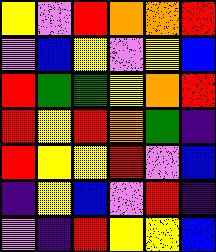[["yellow", "violet", "red", "orange", "orange", "red"], ["violet", "blue", "yellow", "violet", "yellow", "blue"], ["red", "green", "green", "yellow", "orange", "red"], ["red", "yellow", "red", "orange", "green", "indigo"], ["red", "yellow", "yellow", "red", "violet", "blue"], ["indigo", "yellow", "blue", "violet", "red", "indigo"], ["violet", "indigo", "red", "yellow", "yellow", "blue"]]